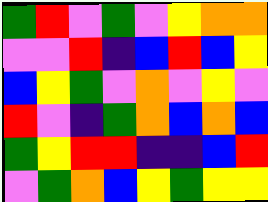[["green", "red", "violet", "green", "violet", "yellow", "orange", "orange"], ["violet", "violet", "red", "indigo", "blue", "red", "blue", "yellow"], ["blue", "yellow", "green", "violet", "orange", "violet", "yellow", "violet"], ["red", "violet", "indigo", "green", "orange", "blue", "orange", "blue"], ["green", "yellow", "red", "red", "indigo", "indigo", "blue", "red"], ["violet", "green", "orange", "blue", "yellow", "green", "yellow", "yellow"]]